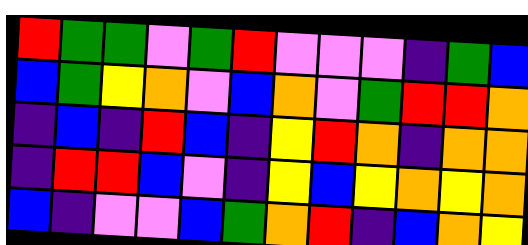[["red", "green", "green", "violet", "green", "red", "violet", "violet", "violet", "indigo", "green", "blue"], ["blue", "green", "yellow", "orange", "violet", "blue", "orange", "violet", "green", "red", "red", "orange"], ["indigo", "blue", "indigo", "red", "blue", "indigo", "yellow", "red", "orange", "indigo", "orange", "orange"], ["indigo", "red", "red", "blue", "violet", "indigo", "yellow", "blue", "yellow", "orange", "yellow", "orange"], ["blue", "indigo", "violet", "violet", "blue", "green", "orange", "red", "indigo", "blue", "orange", "yellow"]]